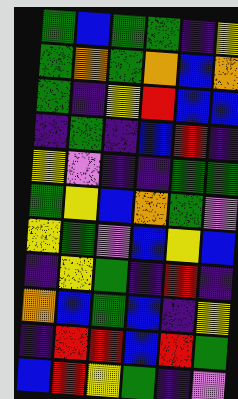[["green", "blue", "green", "green", "indigo", "yellow"], ["green", "orange", "green", "orange", "blue", "orange"], ["green", "indigo", "yellow", "red", "blue", "blue"], ["indigo", "green", "indigo", "blue", "red", "indigo"], ["yellow", "violet", "indigo", "indigo", "green", "green"], ["green", "yellow", "blue", "orange", "green", "violet"], ["yellow", "green", "violet", "blue", "yellow", "blue"], ["indigo", "yellow", "green", "indigo", "red", "indigo"], ["orange", "blue", "green", "blue", "indigo", "yellow"], ["indigo", "red", "red", "blue", "red", "green"], ["blue", "red", "yellow", "green", "indigo", "violet"]]